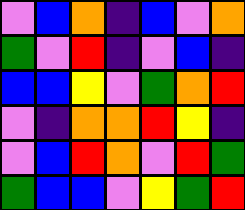[["violet", "blue", "orange", "indigo", "blue", "violet", "orange"], ["green", "violet", "red", "indigo", "violet", "blue", "indigo"], ["blue", "blue", "yellow", "violet", "green", "orange", "red"], ["violet", "indigo", "orange", "orange", "red", "yellow", "indigo"], ["violet", "blue", "red", "orange", "violet", "red", "green"], ["green", "blue", "blue", "violet", "yellow", "green", "red"]]